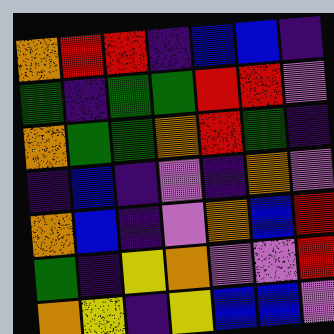[["orange", "red", "red", "indigo", "blue", "blue", "indigo"], ["green", "indigo", "green", "green", "red", "red", "violet"], ["orange", "green", "green", "orange", "red", "green", "indigo"], ["indigo", "blue", "indigo", "violet", "indigo", "orange", "violet"], ["orange", "blue", "indigo", "violet", "orange", "blue", "red"], ["green", "indigo", "yellow", "orange", "violet", "violet", "red"], ["orange", "yellow", "indigo", "yellow", "blue", "blue", "violet"]]